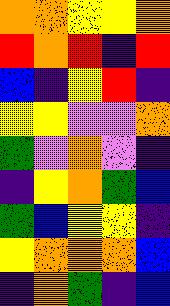[["orange", "orange", "yellow", "yellow", "orange"], ["red", "orange", "red", "indigo", "red"], ["blue", "indigo", "yellow", "red", "indigo"], ["yellow", "yellow", "violet", "violet", "orange"], ["green", "violet", "orange", "violet", "indigo"], ["indigo", "yellow", "orange", "green", "blue"], ["green", "blue", "yellow", "yellow", "indigo"], ["yellow", "orange", "orange", "orange", "blue"], ["indigo", "orange", "green", "indigo", "blue"]]